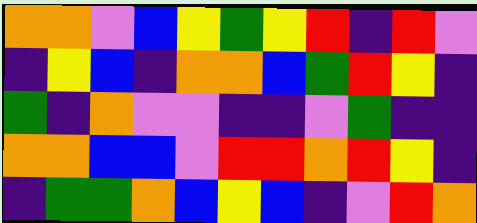[["orange", "orange", "violet", "blue", "yellow", "green", "yellow", "red", "indigo", "red", "violet"], ["indigo", "yellow", "blue", "indigo", "orange", "orange", "blue", "green", "red", "yellow", "indigo"], ["green", "indigo", "orange", "violet", "violet", "indigo", "indigo", "violet", "green", "indigo", "indigo"], ["orange", "orange", "blue", "blue", "violet", "red", "red", "orange", "red", "yellow", "indigo"], ["indigo", "green", "green", "orange", "blue", "yellow", "blue", "indigo", "violet", "red", "orange"]]